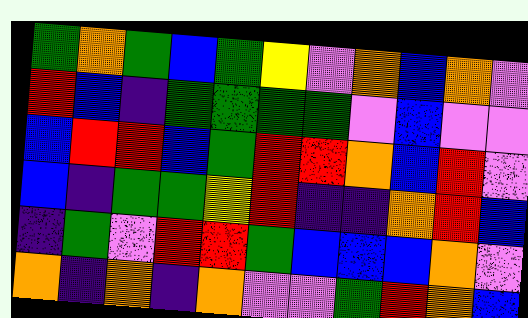[["green", "orange", "green", "blue", "green", "yellow", "violet", "orange", "blue", "orange", "violet"], ["red", "blue", "indigo", "green", "green", "green", "green", "violet", "blue", "violet", "violet"], ["blue", "red", "red", "blue", "green", "red", "red", "orange", "blue", "red", "violet"], ["blue", "indigo", "green", "green", "yellow", "red", "indigo", "indigo", "orange", "red", "blue"], ["indigo", "green", "violet", "red", "red", "green", "blue", "blue", "blue", "orange", "violet"], ["orange", "indigo", "orange", "indigo", "orange", "violet", "violet", "green", "red", "orange", "blue"]]